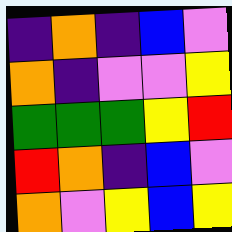[["indigo", "orange", "indigo", "blue", "violet"], ["orange", "indigo", "violet", "violet", "yellow"], ["green", "green", "green", "yellow", "red"], ["red", "orange", "indigo", "blue", "violet"], ["orange", "violet", "yellow", "blue", "yellow"]]